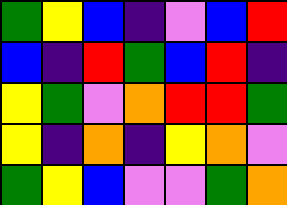[["green", "yellow", "blue", "indigo", "violet", "blue", "red"], ["blue", "indigo", "red", "green", "blue", "red", "indigo"], ["yellow", "green", "violet", "orange", "red", "red", "green"], ["yellow", "indigo", "orange", "indigo", "yellow", "orange", "violet"], ["green", "yellow", "blue", "violet", "violet", "green", "orange"]]